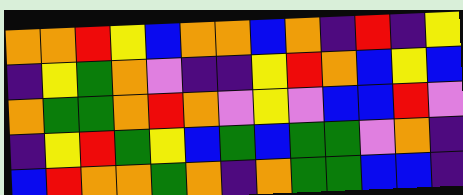[["orange", "orange", "red", "yellow", "blue", "orange", "orange", "blue", "orange", "indigo", "red", "indigo", "yellow"], ["indigo", "yellow", "green", "orange", "violet", "indigo", "indigo", "yellow", "red", "orange", "blue", "yellow", "blue"], ["orange", "green", "green", "orange", "red", "orange", "violet", "yellow", "violet", "blue", "blue", "red", "violet"], ["indigo", "yellow", "red", "green", "yellow", "blue", "green", "blue", "green", "green", "violet", "orange", "indigo"], ["blue", "red", "orange", "orange", "green", "orange", "indigo", "orange", "green", "green", "blue", "blue", "indigo"]]